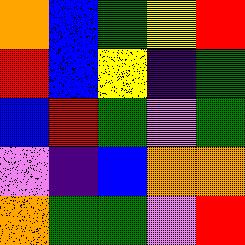[["orange", "blue", "green", "yellow", "red"], ["red", "blue", "yellow", "indigo", "green"], ["blue", "red", "green", "violet", "green"], ["violet", "indigo", "blue", "orange", "orange"], ["orange", "green", "green", "violet", "red"]]